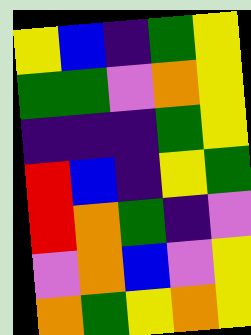[["yellow", "blue", "indigo", "green", "yellow"], ["green", "green", "violet", "orange", "yellow"], ["indigo", "indigo", "indigo", "green", "yellow"], ["red", "blue", "indigo", "yellow", "green"], ["red", "orange", "green", "indigo", "violet"], ["violet", "orange", "blue", "violet", "yellow"], ["orange", "green", "yellow", "orange", "yellow"]]